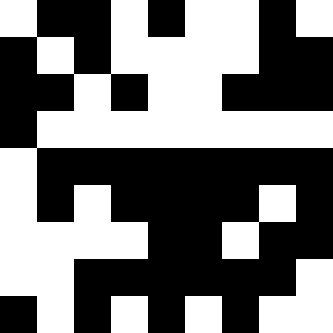[["white", "black", "black", "white", "black", "white", "white", "black", "white"], ["black", "white", "black", "white", "white", "white", "white", "black", "black"], ["black", "black", "white", "black", "white", "white", "black", "black", "black"], ["black", "white", "white", "white", "white", "white", "white", "white", "white"], ["white", "black", "black", "black", "black", "black", "black", "black", "black"], ["white", "black", "white", "black", "black", "black", "black", "white", "black"], ["white", "white", "white", "white", "black", "black", "white", "black", "black"], ["white", "white", "black", "black", "black", "black", "black", "black", "white"], ["black", "white", "black", "white", "black", "white", "black", "white", "white"]]